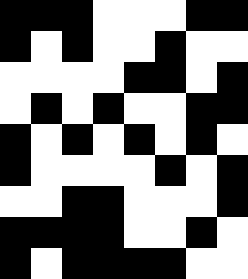[["black", "black", "black", "white", "white", "white", "black", "black"], ["black", "white", "black", "white", "white", "black", "white", "white"], ["white", "white", "white", "white", "black", "black", "white", "black"], ["white", "black", "white", "black", "white", "white", "black", "black"], ["black", "white", "black", "white", "black", "white", "black", "white"], ["black", "white", "white", "white", "white", "black", "white", "black"], ["white", "white", "black", "black", "white", "white", "white", "black"], ["black", "black", "black", "black", "white", "white", "black", "white"], ["black", "white", "black", "black", "black", "black", "white", "white"]]